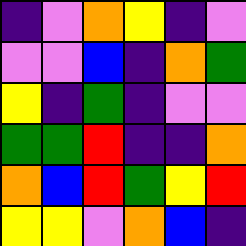[["indigo", "violet", "orange", "yellow", "indigo", "violet"], ["violet", "violet", "blue", "indigo", "orange", "green"], ["yellow", "indigo", "green", "indigo", "violet", "violet"], ["green", "green", "red", "indigo", "indigo", "orange"], ["orange", "blue", "red", "green", "yellow", "red"], ["yellow", "yellow", "violet", "orange", "blue", "indigo"]]